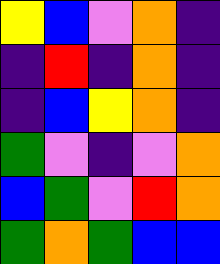[["yellow", "blue", "violet", "orange", "indigo"], ["indigo", "red", "indigo", "orange", "indigo"], ["indigo", "blue", "yellow", "orange", "indigo"], ["green", "violet", "indigo", "violet", "orange"], ["blue", "green", "violet", "red", "orange"], ["green", "orange", "green", "blue", "blue"]]